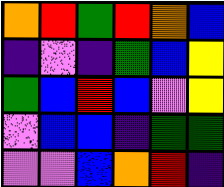[["orange", "red", "green", "red", "orange", "blue"], ["indigo", "violet", "indigo", "green", "blue", "yellow"], ["green", "blue", "red", "blue", "violet", "yellow"], ["violet", "blue", "blue", "indigo", "green", "green"], ["violet", "violet", "blue", "orange", "red", "indigo"]]